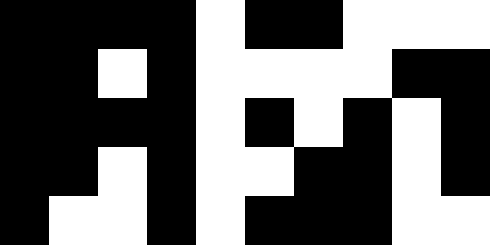[["black", "black", "black", "black", "white", "black", "black", "white", "white", "white"], ["black", "black", "white", "black", "white", "white", "white", "white", "black", "black"], ["black", "black", "black", "black", "white", "black", "white", "black", "white", "black"], ["black", "black", "white", "black", "white", "white", "black", "black", "white", "black"], ["black", "white", "white", "black", "white", "black", "black", "black", "white", "white"]]